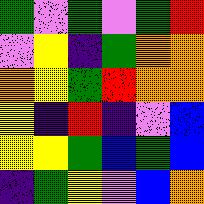[["green", "violet", "green", "violet", "green", "red"], ["violet", "yellow", "indigo", "green", "orange", "orange"], ["orange", "yellow", "green", "red", "orange", "orange"], ["yellow", "indigo", "red", "indigo", "violet", "blue"], ["yellow", "yellow", "green", "blue", "green", "blue"], ["indigo", "green", "yellow", "violet", "blue", "orange"]]